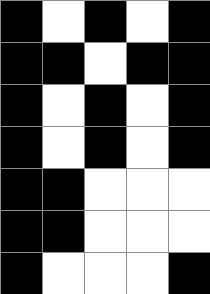[["black", "white", "black", "white", "black"], ["black", "black", "white", "black", "black"], ["black", "white", "black", "white", "black"], ["black", "white", "black", "white", "black"], ["black", "black", "white", "white", "white"], ["black", "black", "white", "white", "white"], ["black", "white", "white", "white", "black"]]